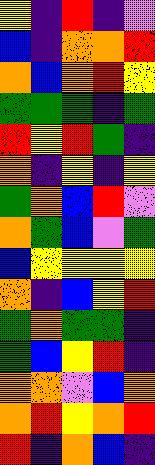[["yellow", "indigo", "red", "indigo", "violet"], ["blue", "indigo", "orange", "orange", "red"], ["orange", "blue", "orange", "red", "yellow"], ["green", "green", "green", "indigo", "green"], ["red", "yellow", "red", "green", "indigo"], ["orange", "indigo", "yellow", "indigo", "yellow"], ["green", "orange", "blue", "red", "violet"], ["orange", "green", "blue", "violet", "green"], ["blue", "yellow", "yellow", "yellow", "yellow"], ["orange", "indigo", "blue", "yellow", "red"], ["green", "orange", "green", "green", "indigo"], ["green", "blue", "yellow", "red", "indigo"], ["orange", "orange", "violet", "blue", "orange"], ["orange", "red", "yellow", "orange", "red"], ["red", "indigo", "orange", "blue", "indigo"]]